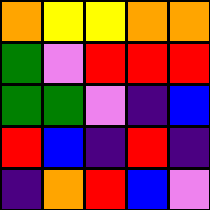[["orange", "yellow", "yellow", "orange", "orange"], ["green", "violet", "red", "red", "red"], ["green", "green", "violet", "indigo", "blue"], ["red", "blue", "indigo", "red", "indigo"], ["indigo", "orange", "red", "blue", "violet"]]